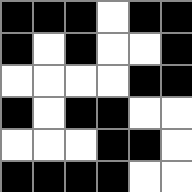[["black", "black", "black", "white", "black", "black"], ["black", "white", "black", "white", "white", "black"], ["white", "white", "white", "white", "black", "black"], ["black", "white", "black", "black", "white", "white"], ["white", "white", "white", "black", "black", "white"], ["black", "black", "black", "black", "white", "white"]]